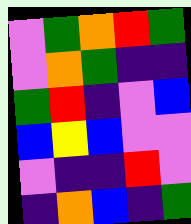[["violet", "green", "orange", "red", "green"], ["violet", "orange", "green", "indigo", "indigo"], ["green", "red", "indigo", "violet", "blue"], ["blue", "yellow", "blue", "violet", "violet"], ["violet", "indigo", "indigo", "red", "violet"], ["indigo", "orange", "blue", "indigo", "green"]]